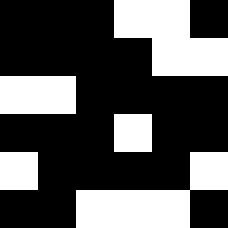[["black", "black", "black", "white", "white", "black"], ["black", "black", "black", "black", "white", "white"], ["white", "white", "black", "black", "black", "black"], ["black", "black", "black", "white", "black", "black"], ["white", "black", "black", "black", "black", "white"], ["black", "black", "white", "white", "white", "black"]]